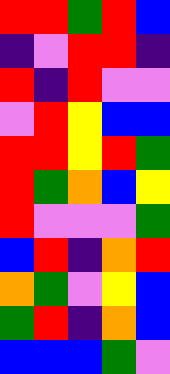[["red", "red", "green", "red", "blue"], ["indigo", "violet", "red", "red", "indigo"], ["red", "indigo", "red", "violet", "violet"], ["violet", "red", "yellow", "blue", "blue"], ["red", "red", "yellow", "red", "green"], ["red", "green", "orange", "blue", "yellow"], ["red", "violet", "violet", "violet", "green"], ["blue", "red", "indigo", "orange", "red"], ["orange", "green", "violet", "yellow", "blue"], ["green", "red", "indigo", "orange", "blue"], ["blue", "blue", "blue", "green", "violet"]]